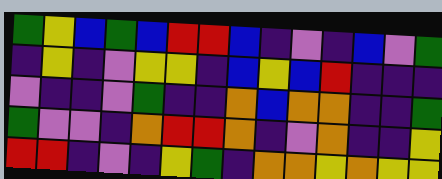[["green", "yellow", "blue", "green", "blue", "red", "red", "blue", "indigo", "violet", "indigo", "blue", "violet", "green"], ["indigo", "yellow", "indigo", "violet", "yellow", "yellow", "indigo", "blue", "yellow", "blue", "red", "indigo", "indigo", "indigo"], ["violet", "indigo", "indigo", "violet", "green", "indigo", "indigo", "orange", "blue", "orange", "orange", "indigo", "indigo", "green"], ["green", "violet", "violet", "indigo", "orange", "red", "red", "orange", "indigo", "violet", "orange", "indigo", "indigo", "yellow"], ["red", "red", "indigo", "violet", "indigo", "yellow", "green", "indigo", "orange", "orange", "yellow", "orange", "yellow", "yellow"]]